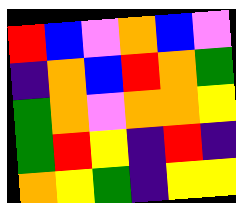[["red", "blue", "violet", "orange", "blue", "violet"], ["indigo", "orange", "blue", "red", "orange", "green"], ["green", "orange", "violet", "orange", "orange", "yellow"], ["green", "red", "yellow", "indigo", "red", "indigo"], ["orange", "yellow", "green", "indigo", "yellow", "yellow"]]